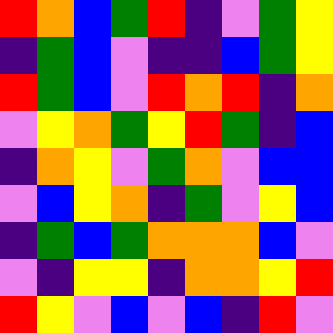[["red", "orange", "blue", "green", "red", "indigo", "violet", "green", "yellow"], ["indigo", "green", "blue", "violet", "indigo", "indigo", "blue", "green", "yellow"], ["red", "green", "blue", "violet", "red", "orange", "red", "indigo", "orange"], ["violet", "yellow", "orange", "green", "yellow", "red", "green", "indigo", "blue"], ["indigo", "orange", "yellow", "violet", "green", "orange", "violet", "blue", "blue"], ["violet", "blue", "yellow", "orange", "indigo", "green", "violet", "yellow", "blue"], ["indigo", "green", "blue", "green", "orange", "orange", "orange", "blue", "violet"], ["violet", "indigo", "yellow", "yellow", "indigo", "orange", "orange", "yellow", "red"], ["red", "yellow", "violet", "blue", "violet", "blue", "indigo", "red", "violet"]]